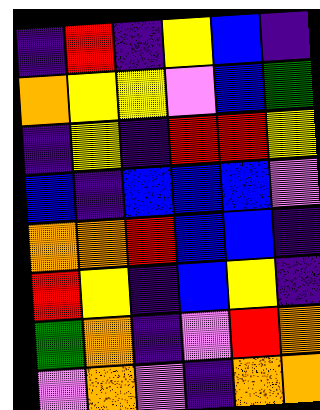[["indigo", "red", "indigo", "yellow", "blue", "indigo"], ["orange", "yellow", "yellow", "violet", "blue", "green"], ["indigo", "yellow", "indigo", "red", "red", "yellow"], ["blue", "indigo", "blue", "blue", "blue", "violet"], ["orange", "orange", "red", "blue", "blue", "indigo"], ["red", "yellow", "indigo", "blue", "yellow", "indigo"], ["green", "orange", "indigo", "violet", "red", "orange"], ["violet", "orange", "violet", "indigo", "orange", "orange"]]